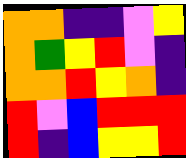[["orange", "orange", "indigo", "indigo", "violet", "yellow"], ["orange", "green", "yellow", "red", "violet", "indigo"], ["orange", "orange", "red", "yellow", "orange", "indigo"], ["red", "violet", "blue", "red", "red", "red"], ["red", "indigo", "blue", "yellow", "yellow", "red"]]